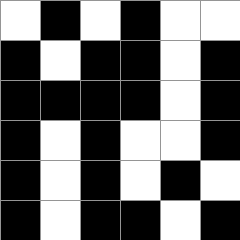[["white", "black", "white", "black", "white", "white"], ["black", "white", "black", "black", "white", "black"], ["black", "black", "black", "black", "white", "black"], ["black", "white", "black", "white", "white", "black"], ["black", "white", "black", "white", "black", "white"], ["black", "white", "black", "black", "white", "black"]]